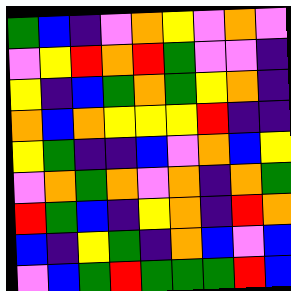[["green", "blue", "indigo", "violet", "orange", "yellow", "violet", "orange", "violet"], ["violet", "yellow", "red", "orange", "red", "green", "violet", "violet", "indigo"], ["yellow", "indigo", "blue", "green", "orange", "green", "yellow", "orange", "indigo"], ["orange", "blue", "orange", "yellow", "yellow", "yellow", "red", "indigo", "indigo"], ["yellow", "green", "indigo", "indigo", "blue", "violet", "orange", "blue", "yellow"], ["violet", "orange", "green", "orange", "violet", "orange", "indigo", "orange", "green"], ["red", "green", "blue", "indigo", "yellow", "orange", "indigo", "red", "orange"], ["blue", "indigo", "yellow", "green", "indigo", "orange", "blue", "violet", "blue"], ["violet", "blue", "green", "red", "green", "green", "green", "red", "blue"]]